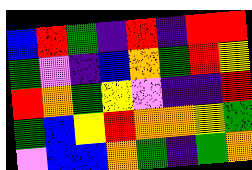[["blue", "red", "green", "indigo", "red", "indigo", "red", "red"], ["green", "violet", "indigo", "blue", "orange", "green", "red", "yellow"], ["red", "orange", "green", "yellow", "violet", "indigo", "indigo", "red"], ["green", "blue", "yellow", "red", "orange", "orange", "yellow", "green"], ["violet", "blue", "blue", "orange", "green", "indigo", "green", "orange"]]